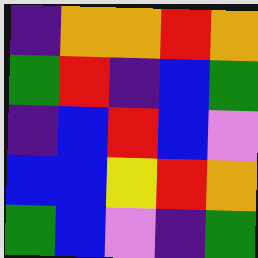[["indigo", "orange", "orange", "red", "orange"], ["green", "red", "indigo", "blue", "green"], ["indigo", "blue", "red", "blue", "violet"], ["blue", "blue", "yellow", "red", "orange"], ["green", "blue", "violet", "indigo", "green"]]